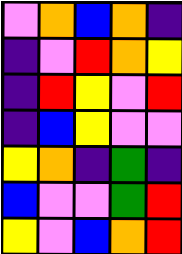[["violet", "orange", "blue", "orange", "indigo"], ["indigo", "violet", "red", "orange", "yellow"], ["indigo", "red", "yellow", "violet", "red"], ["indigo", "blue", "yellow", "violet", "violet"], ["yellow", "orange", "indigo", "green", "indigo"], ["blue", "violet", "violet", "green", "red"], ["yellow", "violet", "blue", "orange", "red"]]